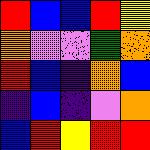[["red", "blue", "blue", "red", "yellow"], ["orange", "violet", "violet", "green", "orange"], ["red", "blue", "indigo", "orange", "blue"], ["indigo", "blue", "indigo", "violet", "orange"], ["blue", "red", "yellow", "red", "red"]]